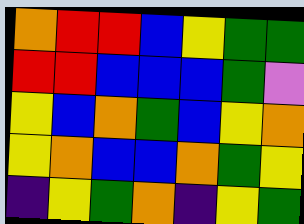[["orange", "red", "red", "blue", "yellow", "green", "green"], ["red", "red", "blue", "blue", "blue", "green", "violet"], ["yellow", "blue", "orange", "green", "blue", "yellow", "orange"], ["yellow", "orange", "blue", "blue", "orange", "green", "yellow"], ["indigo", "yellow", "green", "orange", "indigo", "yellow", "green"]]